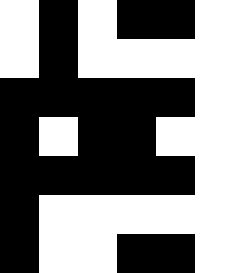[["white", "black", "white", "black", "black", "white"], ["white", "black", "white", "white", "white", "white"], ["black", "black", "black", "black", "black", "white"], ["black", "white", "black", "black", "white", "white"], ["black", "black", "black", "black", "black", "white"], ["black", "white", "white", "white", "white", "white"], ["black", "white", "white", "black", "black", "white"]]